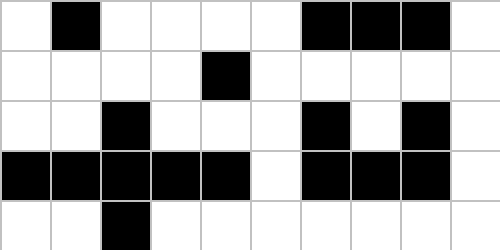[["white", "black", "white", "white", "white", "white", "black", "black", "black", "white"], ["white", "white", "white", "white", "black", "white", "white", "white", "white", "white"], ["white", "white", "black", "white", "white", "white", "black", "white", "black", "white"], ["black", "black", "black", "black", "black", "white", "black", "black", "black", "white"], ["white", "white", "black", "white", "white", "white", "white", "white", "white", "white"]]